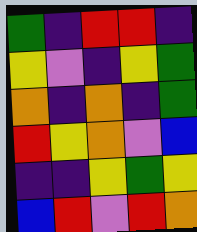[["green", "indigo", "red", "red", "indigo"], ["yellow", "violet", "indigo", "yellow", "green"], ["orange", "indigo", "orange", "indigo", "green"], ["red", "yellow", "orange", "violet", "blue"], ["indigo", "indigo", "yellow", "green", "yellow"], ["blue", "red", "violet", "red", "orange"]]